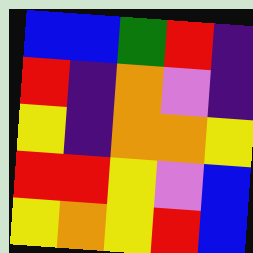[["blue", "blue", "green", "red", "indigo"], ["red", "indigo", "orange", "violet", "indigo"], ["yellow", "indigo", "orange", "orange", "yellow"], ["red", "red", "yellow", "violet", "blue"], ["yellow", "orange", "yellow", "red", "blue"]]